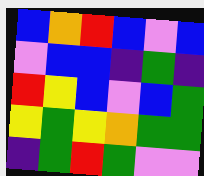[["blue", "orange", "red", "blue", "violet", "blue"], ["violet", "blue", "blue", "indigo", "green", "indigo"], ["red", "yellow", "blue", "violet", "blue", "green"], ["yellow", "green", "yellow", "orange", "green", "green"], ["indigo", "green", "red", "green", "violet", "violet"]]